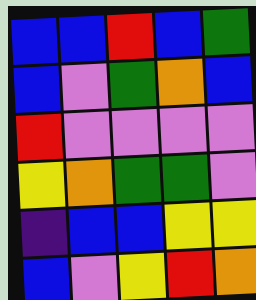[["blue", "blue", "red", "blue", "green"], ["blue", "violet", "green", "orange", "blue"], ["red", "violet", "violet", "violet", "violet"], ["yellow", "orange", "green", "green", "violet"], ["indigo", "blue", "blue", "yellow", "yellow"], ["blue", "violet", "yellow", "red", "orange"]]